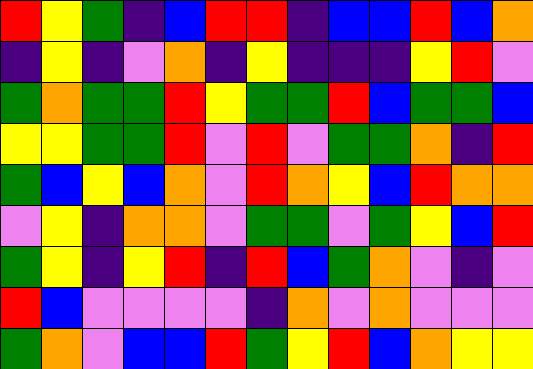[["red", "yellow", "green", "indigo", "blue", "red", "red", "indigo", "blue", "blue", "red", "blue", "orange"], ["indigo", "yellow", "indigo", "violet", "orange", "indigo", "yellow", "indigo", "indigo", "indigo", "yellow", "red", "violet"], ["green", "orange", "green", "green", "red", "yellow", "green", "green", "red", "blue", "green", "green", "blue"], ["yellow", "yellow", "green", "green", "red", "violet", "red", "violet", "green", "green", "orange", "indigo", "red"], ["green", "blue", "yellow", "blue", "orange", "violet", "red", "orange", "yellow", "blue", "red", "orange", "orange"], ["violet", "yellow", "indigo", "orange", "orange", "violet", "green", "green", "violet", "green", "yellow", "blue", "red"], ["green", "yellow", "indigo", "yellow", "red", "indigo", "red", "blue", "green", "orange", "violet", "indigo", "violet"], ["red", "blue", "violet", "violet", "violet", "violet", "indigo", "orange", "violet", "orange", "violet", "violet", "violet"], ["green", "orange", "violet", "blue", "blue", "red", "green", "yellow", "red", "blue", "orange", "yellow", "yellow"]]